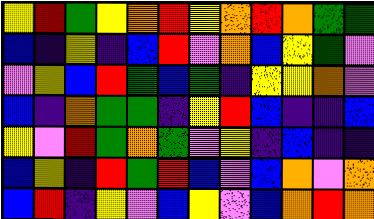[["yellow", "red", "green", "yellow", "orange", "red", "yellow", "orange", "red", "orange", "green", "green"], ["blue", "indigo", "yellow", "indigo", "blue", "red", "violet", "orange", "blue", "yellow", "green", "violet"], ["violet", "yellow", "blue", "red", "green", "blue", "green", "indigo", "yellow", "yellow", "orange", "violet"], ["blue", "indigo", "orange", "green", "green", "indigo", "yellow", "red", "blue", "indigo", "indigo", "blue"], ["yellow", "violet", "red", "green", "orange", "green", "violet", "yellow", "indigo", "blue", "indigo", "indigo"], ["blue", "yellow", "indigo", "red", "green", "red", "blue", "violet", "blue", "orange", "violet", "orange"], ["blue", "red", "indigo", "yellow", "violet", "blue", "yellow", "violet", "blue", "orange", "red", "orange"]]